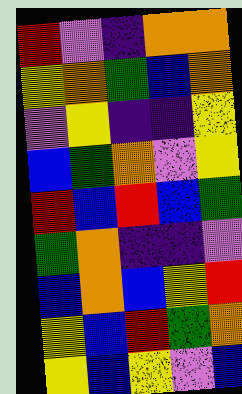[["red", "violet", "indigo", "orange", "orange"], ["yellow", "orange", "green", "blue", "orange"], ["violet", "yellow", "indigo", "indigo", "yellow"], ["blue", "green", "orange", "violet", "yellow"], ["red", "blue", "red", "blue", "green"], ["green", "orange", "indigo", "indigo", "violet"], ["blue", "orange", "blue", "yellow", "red"], ["yellow", "blue", "red", "green", "orange"], ["yellow", "blue", "yellow", "violet", "blue"]]